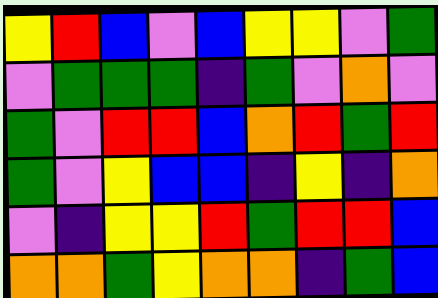[["yellow", "red", "blue", "violet", "blue", "yellow", "yellow", "violet", "green"], ["violet", "green", "green", "green", "indigo", "green", "violet", "orange", "violet"], ["green", "violet", "red", "red", "blue", "orange", "red", "green", "red"], ["green", "violet", "yellow", "blue", "blue", "indigo", "yellow", "indigo", "orange"], ["violet", "indigo", "yellow", "yellow", "red", "green", "red", "red", "blue"], ["orange", "orange", "green", "yellow", "orange", "orange", "indigo", "green", "blue"]]